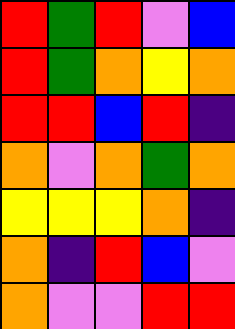[["red", "green", "red", "violet", "blue"], ["red", "green", "orange", "yellow", "orange"], ["red", "red", "blue", "red", "indigo"], ["orange", "violet", "orange", "green", "orange"], ["yellow", "yellow", "yellow", "orange", "indigo"], ["orange", "indigo", "red", "blue", "violet"], ["orange", "violet", "violet", "red", "red"]]